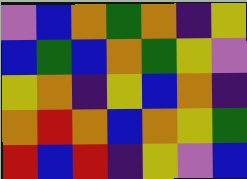[["violet", "blue", "orange", "green", "orange", "indigo", "yellow"], ["blue", "green", "blue", "orange", "green", "yellow", "violet"], ["yellow", "orange", "indigo", "yellow", "blue", "orange", "indigo"], ["orange", "red", "orange", "blue", "orange", "yellow", "green"], ["red", "blue", "red", "indigo", "yellow", "violet", "blue"]]